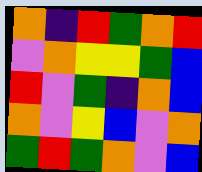[["orange", "indigo", "red", "green", "orange", "red"], ["violet", "orange", "yellow", "yellow", "green", "blue"], ["red", "violet", "green", "indigo", "orange", "blue"], ["orange", "violet", "yellow", "blue", "violet", "orange"], ["green", "red", "green", "orange", "violet", "blue"]]